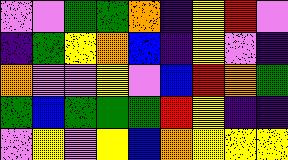[["violet", "violet", "green", "green", "orange", "indigo", "yellow", "red", "violet"], ["indigo", "green", "yellow", "orange", "blue", "indigo", "yellow", "violet", "indigo"], ["orange", "violet", "violet", "yellow", "violet", "blue", "red", "orange", "green"], ["green", "blue", "green", "green", "green", "red", "yellow", "indigo", "indigo"], ["violet", "yellow", "violet", "yellow", "blue", "orange", "yellow", "yellow", "yellow"]]